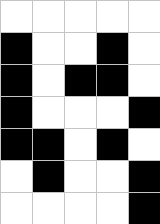[["white", "white", "white", "white", "white"], ["black", "white", "white", "black", "white"], ["black", "white", "black", "black", "white"], ["black", "white", "white", "white", "black"], ["black", "black", "white", "black", "white"], ["white", "black", "white", "white", "black"], ["white", "white", "white", "white", "black"]]